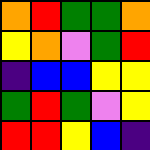[["orange", "red", "green", "green", "orange"], ["yellow", "orange", "violet", "green", "red"], ["indigo", "blue", "blue", "yellow", "yellow"], ["green", "red", "green", "violet", "yellow"], ["red", "red", "yellow", "blue", "indigo"]]